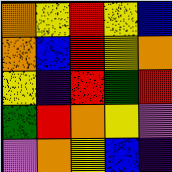[["orange", "yellow", "red", "yellow", "blue"], ["orange", "blue", "red", "yellow", "orange"], ["yellow", "indigo", "red", "green", "red"], ["green", "red", "orange", "yellow", "violet"], ["violet", "orange", "yellow", "blue", "indigo"]]